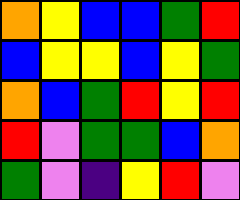[["orange", "yellow", "blue", "blue", "green", "red"], ["blue", "yellow", "yellow", "blue", "yellow", "green"], ["orange", "blue", "green", "red", "yellow", "red"], ["red", "violet", "green", "green", "blue", "orange"], ["green", "violet", "indigo", "yellow", "red", "violet"]]